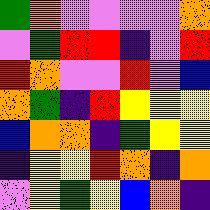[["green", "orange", "violet", "violet", "violet", "violet", "orange"], ["violet", "green", "red", "red", "indigo", "violet", "red"], ["red", "orange", "violet", "violet", "red", "violet", "blue"], ["orange", "green", "indigo", "red", "yellow", "yellow", "yellow"], ["blue", "orange", "orange", "indigo", "green", "yellow", "yellow"], ["indigo", "yellow", "yellow", "red", "orange", "indigo", "orange"], ["violet", "yellow", "green", "yellow", "blue", "orange", "indigo"]]